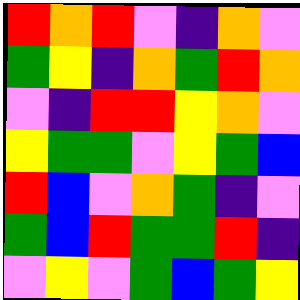[["red", "orange", "red", "violet", "indigo", "orange", "violet"], ["green", "yellow", "indigo", "orange", "green", "red", "orange"], ["violet", "indigo", "red", "red", "yellow", "orange", "violet"], ["yellow", "green", "green", "violet", "yellow", "green", "blue"], ["red", "blue", "violet", "orange", "green", "indigo", "violet"], ["green", "blue", "red", "green", "green", "red", "indigo"], ["violet", "yellow", "violet", "green", "blue", "green", "yellow"]]